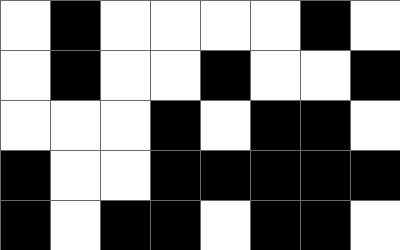[["white", "black", "white", "white", "white", "white", "black", "white"], ["white", "black", "white", "white", "black", "white", "white", "black"], ["white", "white", "white", "black", "white", "black", "black", "white"], ["black", "white", "white", "black", "black", "black", "black", "black"], ["black", "white", "black", "black", "white", "black", "black", "white"]]